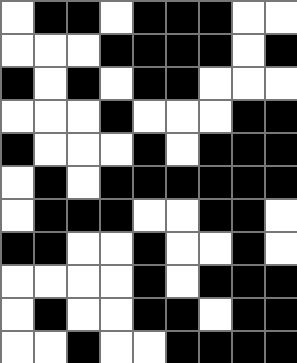[["white", "black", "black", "white", "black", "black", "black", "white", "white"], ["white", "white", "white", "black", "black", "black", "black", "white", "black"], ["black", "white", "black", "white", "black", "black", "white", "white", "white"], ["white", "white", "white", "black", "white", "white", "white", "black", "black"], ["black", "white", "white", "white", "black", "white", "black", "black", "black"], ["white", "black", "white", "black", "black", "black", "black", "black", "black"], ["white", "black", "black", "black", "white", "white", "black", "black", "white"], ["black", "black", "white", "white", "black", "white", "white", "black", "white"], ["white", "white", "white", "white", "black", "white", "black", "black", "black"], ["white", "black", "white", "white", "black", "black", "white", "black", "black"], ["white", "white", "black", "white", "white", "black", "black", "black", "black"]]